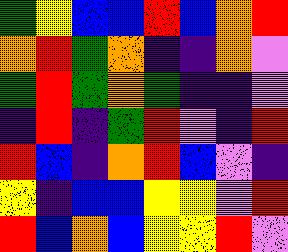[["green", "yellow", "blue", "blue", "red", "blue", "orange", "red"], ["orange", "red", "green", "orange", "indigo", "indigo", "orange", "violet"], ["green", "red", "green", "orange", "green", "indigo", "indigo", "violet"], ["indigo", "red", "indigo", "green", "red", "violet", "indigo", "red"], ["red", "blue", "indigo", "orange", "red", "blue", "violet", "indigo"], ["yellow", "indigo", "blue", "blue", "yellow", "yellow", "violet", "red"], ["red", "blue", "orange", "blue", "yellow", "yellow", "red", "violet"]]